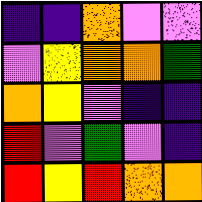[["indigo", "indigo", "orange", "violet", "violet"], ["violet", "yellow", "orange", "orange", "green"], ["orange", "yellow", "violet", "indigo", "indigo"], ["red", "violet", "green", "violet", "indigo"], ["red", "yellow", "red", "orange", "orange"]]